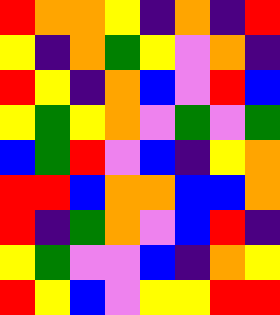[["red", "orange", "orange", "yellow", "indigo", "orange", "indigo", "red"], ["yellow", "indigo", "orange", "green", "yellow", "violet", "orange", "indigo"], ["red", "yellow", "indigo", "orange", "blue", "violet", "red", "blue"], ["yellow", "green", "yellow", "orange", "violet", "green", "violet", "green"], ["blue", "green", "red", "violet", "blue", "indigo", "yellow", "orange"], ["red", "red", "blue", "orange", "orange", "blue", "blue", "orange"], ["red", "indigo", "green", "orange", "violet", "blue", "red", "indigo"], ["yellow", "green", "violet", "violet", "blue", "indigo", "orange", "yellow"], ["red", "yellow", "blue", "violet", "yellow", "yellow", "red", "red"]]